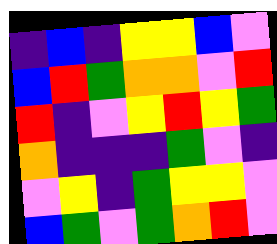[["indigo", "blue", "indigo", "yellow", "yellow", "blue", "violet"], ["blue", "red", "green", "orange", "orange", "violet", "red"], ["red", "indigo", "violet", "yellow", "red", "yellow", "green"], ["orange", "indigo", "indigo", "indigo", "green", "violet", "indigo"], ["violet", "yellow", "indigo", "green", "yellow", "yellow", "violet"], ["blue", "green", "violet", "green", "orange", "red", "violet"]]